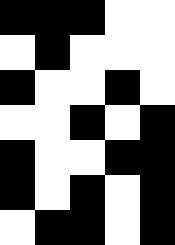[["black", "black", "black", "white", "white"], ["white", "black", "white", "white", "white"], ["black", "white", "white", "black", "white"], ["white", "white", "black", "white", "black"], ["black", "white", "white", "black", "black"], ["black", "white", "black", "white", "black"], ["white", "black", "black", "white", "black"]]